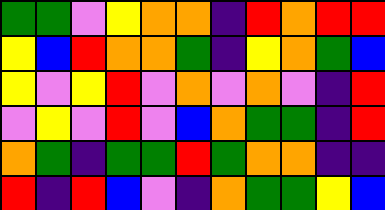[["green", "green", "violet", "yellow", "orange", "orange", "indigo", "red", "orange", "red", "red"], ["yellow", "blue", "red", "orange", "orange", "green", "indigo", "yellow", "orange", "green", "blue"], ["yellow", "violet", "yellow", "red", "violet", "orange", "violet", "orange", "violet", "indigo", "red"], ["violet", "yellow", "violet", "red", "violet", "blue", "orange", "green", "green", "indigo", "red"], ["orange", "green", "indigo", "green", "green", "red", "green", "orange", "orange", "indigo", "indigo"], ["red", "indigo", "red", "blue", "violet", "indigo", "orange", "green", "green", "yellow", "blue"]]